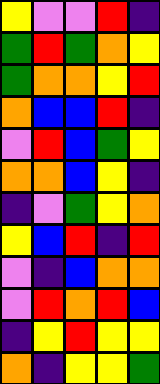[["yellow", "violet", "violet", "red", "indigo"], ["green", "red", "green", "orange", "yellow"], ["green", "orange", "orange", "yellow", "red"], ["orange", "blue", "blue", "red", "indigo"], ["violet", "red", "blue", "green", "yellow"], ["orange", "orange", "blue", "yellow", "indigo"], ["indigo", "violet", "green", "yellow", "orange"], ["yellow", "blue", "red", "indigo", "red"], ["violet", "indigo", "blue", "orange", "orange"], ["violet", "red", "orange", "red", "blue"], ["indigo", "yellow", "red", "yellow", "yellow"], ["orange", "indigo", "yellow", "yellow", "green"]]